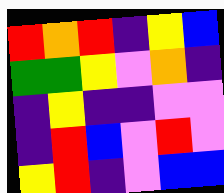[["red", "orange", "red", "indigo", "yellow", "blue"], ["green", "green", "yellow", "violet", "orange", "indigo"], ["indigo", "yellow", "indigo", "indigo", "violet", "violet"], ["indigo", "red", "blue", "violet", "red", "violet"], ["yellow", "red", "indigo", "violet", "blue", "blue"]]